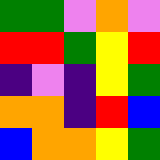[["green", "green", "violet", "orange", "violet"], ["red", "red", "green", "yellow", "red"], ["indigo", "violet", "indigo", "yellow", "green"], ["orange", "orange", "indigo", "red", "blue"], ["blue", "orange", "orange", "yellow", "green"]]